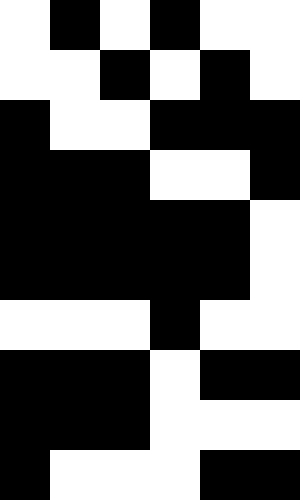[["white", "black", "white", "black", "white", "white"], ["white", "white", "black", "white", "black", "white"], ["black", "white", "white", "black", "black", "black"], ["black", "black", "black", "white", "white", "black"], ["black", "black", "black", "black", "black", "white"], ["black", "black", "black", "black", "black", "white"], ["white", "white", "white", "black", "white", "white"], ["black", "black", "black", "white", "black", "black"], ["black", "black", "black", "white", "white", "white"], ["black", "white", "white", "white", "black", "black"]]